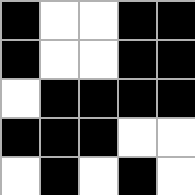[["black", "white", "white", "black", "black"], ["black", "white", "white", "black", "black"], ["white", "black", "black", "black", "black"], ["black", "black", "black", "white", "white"], ["white", "black", "white", "black", "white"]]